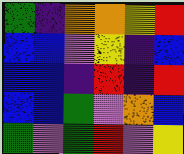[["green", "indigo", "orange", "orange", "yellow", "red"], ["blue", "blue", "violet", "yellow", "indigo", "blue"], ["blue", "blue", "indigo", "red", "indigo", "red"], ["blue", "blue", "green", "violet", "orange", "blue"], ["green", "violet", "green", "red", "violet", "yellow"]]